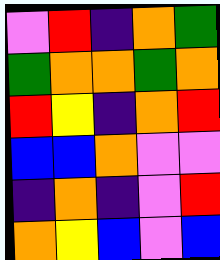[["violet", "red", "indigo", "orange", "green"], ["green", "orange", "orange", "green", "orange"], ["red", "yellow", "indigo", "orange", "red"], ["blue", "blue", "orange", "violet", "violet"], ["indigo", "orange", "indigo", "violet", "red"], ["orange", "yellow", "blue", "violet", "blue"]]